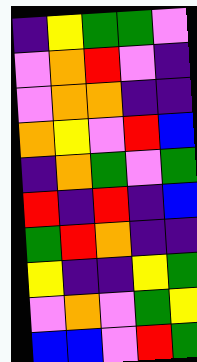[["indigo", "yellow", "green", "green", "violet"], ["violet", "orange", "red", "violet", "indigo"], ["violet", "orange", "orange", "indigo", "indigo"], ["orange", "yellow", "violet", "red", "blue"], ["indigo", "orange", "green", "violet", "green"], ["red", "indigo", "red", "indigo", "blue"], ["green", "red", "orange", "indigo", "indigo"], ["yellow", "indigo", "indigo", "yellow", "green"], ["violet", "orange", "violet", "green", "yellow"], ["blue", "blue", "violet", "red", "green"]]